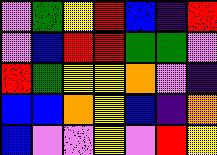[["violet", "green", "yellow", "red", "blue", "indigo", "red"], ["violet", "blue", "red", "red", "green", "green", "violet"], ["red", "green", "yellow", "yellow", "orange", "violet", "indigo"], ["blue", "blue", "orange", "yellow", "blue", "indigo", "orange"], ["blue", "violet", "violet", "yellow", "violet", "red", "yellow"]]